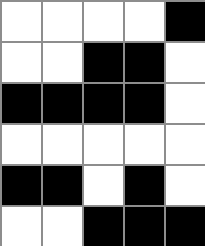[["white", "white", "white", "white", "black"], ["white", "white", "black", "black", "white"], ["black", "black", "black", "black", "white"], ["white", "white", "white", "white", "white"], ["black", "black", "white", "black", "white"], ["white", "white", "black", "black", "black"]]